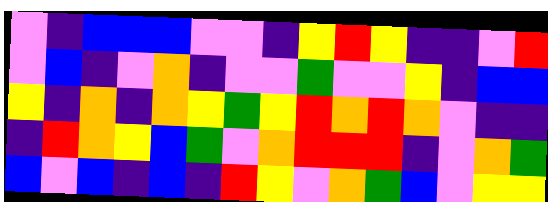[["violet", "indigo", "blue", "blue", "blue", "violet", "violet", "indigo", "yellow", "red", "yellow", "indigo", "indigo", "violet", "red"], ["violet", "blue", "indigo", "violet", "orange", "indigo", "violet", "violet", "green", "violet", "violet", "yellow", "indigo", "blue", "blue"], ["yellow", "indigo", "orange", "indigo", "orange", "yellow", "green", "yellow", "red", "orange", "red", "orange", "violet", "indigo", "indigo"], ["indigo", "red", "orange", "yellow", "blue", "green", "violet", "orange", "red", "red", "red", "indigo", "violet", "orange", "green"], ["blue", "violet", "blue", "indigo", "blue", "indigo", "red", "yellow", "violet", "orange", "green", "blue", "violet", "yellow", "yellow"]]